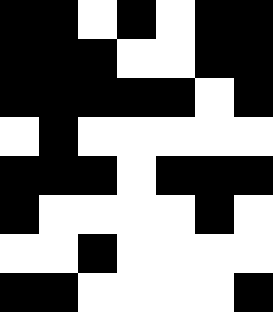[["black", "black", "white", "black", "white", "black", "black"], ["black", "black", "black", "white", "white", "black", "black"], ["black", "black", "black", "black", "black", "white", "black"], ["white", "black", "white", "white", "white", "white", "white"], ["black", "black", "black", "white", "black", "black", "black"], ["black", "white", "white", "white", "white", "black", "white"], ["white", "white", "black", "white", "white", "white", "white"], ["black", "black", "white", "white", "white", "white", "black"]]